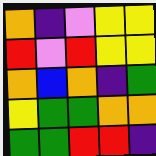[["orange", "indigo", "violet", "yellow", "yellow"], ["red", "violet", "red", "yellow", "yellow"], ["orange", "blue", "orange", "indigo", "green"], ["yellow", "green", "green", "orange", "orange"], ["green", "green", "red", "red", "indigo"]]